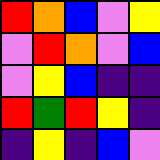[["red", "orange", "blue", "violet", "yellow"], ["violet", "red", "orange", "violet", "blue"], ["violet", "yellow", "blue", "indigo", "indigo"], ["red", "green", "red", "yellow", "indigo"], ["indigo", "yellow", "indigo", "blue", "violet"]]